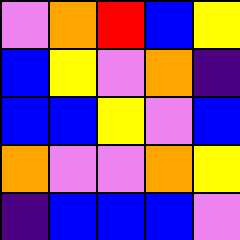[["violet", "orange", "red", "blue", "yellow"], ["blue", "yellow", "violet", "orange", "indigo"], ["blue", "blue", "yellow", "violet", "blue"], ["orange", "violet", "violet", "orange", "yellow"], ["indigo", "blue", "blue", "blue", "violet"]]